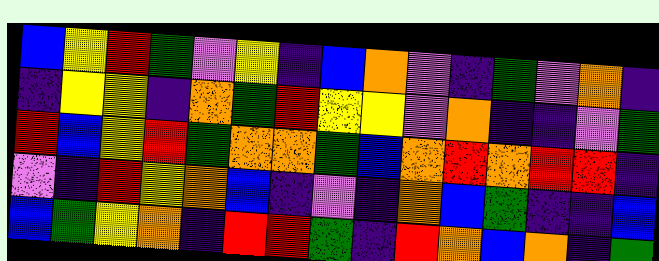[["blue", "yellow", "red", "green", "violet", "yellow", "indigo", "blue", "orange", "violet", "indigo", "green", "violet", "orange", "indigo"], ["indigo", "yellow", "yellow", "indigo", "orange", "green", "red", "yellow", "yellow", "violet", "orange", "indigo", "indigo", "violet", "green"], ["red", "blue", "yellow", "red", "green", "orange", "orange", "green", "blue", "orange", "red", "orange", "red", "red", "indigo"], ["violet", "indigo", "red", "yellow", "orange", "blue", "indigo", "violet", "indigo", "orange", "blue", "green", "indigo", "indigo", "blue"], ["blue", "green", "yellow", "orange", "indigo", "red", "red", "green", "indigo", "red", "orange", "blue", "orange", "indigo", "green"]]